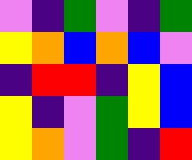[["violet", "indigo", "green", "violet", "indigo", "green"], ["yellow", "orange", "blue", "orange", "blue", "violet"], ["indigo", "red", "red", "indigo", "yellow", "blue"], ["yellow", "indigo", "violet", "green", "yellow", "blue"], ["yellow", "orange", "violet", "green", "indigo", "red"]]